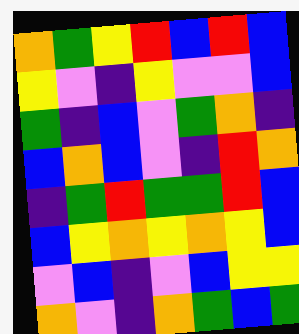[["orange", "green", "yellow", "red", "blue", "red", "blue"], ["yellow", "violet", "indigo", "yellow", "violet", "violet", "blue"], ["green", "indigo", "blue", "violet", "green", "orange", "indigo"], ["blue", "orange", "blue", "violet", "indigo", "red", "orange"], ["indigo", "green", "red", "green", "green", "red", "blue"], ["blue", "yellow", "orange", "yellow", "orange", "yellow", "blue"], ["violet", "blue", "indigo", "violet", "blue", "yellow", "yellow"], ["orange", "violet", "indigo", "orange", "green", "blue", "green"]]